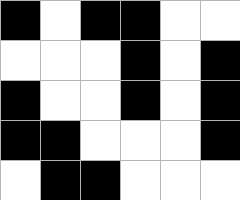[["black", "white", "black", "black", "white", "white"], ["white", "white", "white", "black", "white", "black"], ["black", "white", "white", "black", "white", "black"], ["black", "black", "white", "white", "white", "black"], ["white", "black", "black", "white", "white", "white"]]